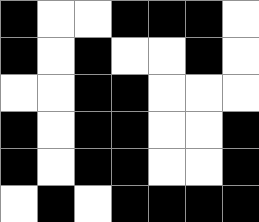[["black", "white", "white", "black", "black", "black", "white"], ["black", "white", "black", "white", "white", "black", "white"], ["white", "white", "black", "black", "white", "white", "white"], ["black", "white", "black", "black", "white", "white", "black"], ["black", "white", "black", "black", "white", "white", "black"], ["white", "black", "white", "black", "black", "black", "black"]]